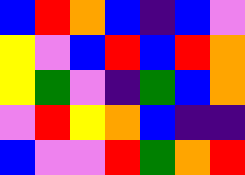[["blue", "red", "orange", "blue", "indigo", "blue", "violet"], ["yellow", "violet", "blue", "red", "blue", "red", "orange"], ["yellow", "green", "violet", "indigo", "green", "blue", "orange"], ["violet", "red", "yellow", "orange", "blue", "indigo", "indigo"], ["blue", "violet", "violet", "red", "green", "orange", "red"]]